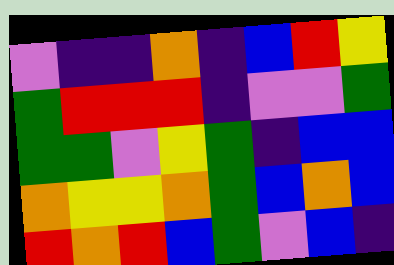[["violet", "indigo", "indigo", "orange", "indigo", "blue", "red", "yellow"], ["green", "red", "red", "red", "indigo", "violet", "violet", "green"], ["green", "green", "violet", "yellow", "green", "indigo", "blue", "blue"], ["orange", "yellow", "yellow", "orange", "green", "blue", "orange", "blue"], ["red", "orange", "red", "blue", "green", "violet", "blue", "indigo"]]